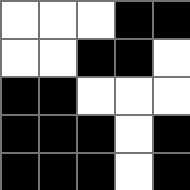[["white", "white", "white", "black", "black"], ["white", "white", "black", "black", "white"], ["black", "black", "white", "white", "white"], ["black", "black", "black", "white", "black"], ["black", "black", "black", "white", "black"]]